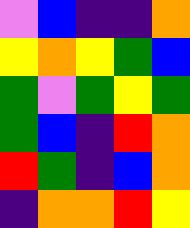[["violet", "blue", "indigo", "indigo", "orange"], ["yellow", "orange", "yellow", "green", "blue"], ["green", "violet", "green", "yellow", "green"], ["green", "blue", "indigo", "red", "orange"], ["red", "green", "indigo", "blue", "orange"], ["indigo", "orange", "orange", "red", "yellow"]]